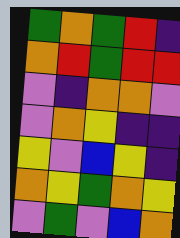[["green", "orange", "green", "red", "indigo"], ["orange", "red", "green", "red", "red"], ["violet", "indigo", "orange", "orange", "violet"], ["violet", "orange", "yellow", "indigo", "indigo"], ["yellow", "violet", "blue", "yellow", "indigo"], ["orange", "yellow", "green", "orange", "yellow"], ["violet", "green", "violet", "blue", "orange"]]